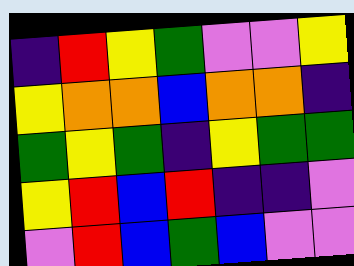[["indigo", "red", "yellow", "green", "violet", "violet", "yellow"], ["yellow", "orange", "orange", "blue", "orange", "orange", "indigo"], ["green", "yellow", "green", "indigo", "yellow", "green", "green"], ["yellow", "red", "blue", "red", "indigo", "indigo", "violet"], ["violet", "red", "blue", "green", "blue", "violet", "violet"]]